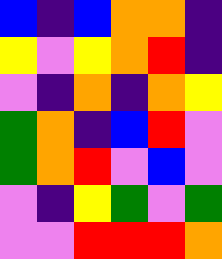[["blue", "indigo", "blue", "orange", "orange", "indigo"], ["yellow", "violet", "yellow", "orange", "red", "indigo"], ["violet", "indigo", "orange", "indigo", "orange", "yellow"], ["green", "orange", "indigo", "blue", "red", "violet"], ["green", "orange", "red", "violet", "blue", "violet"], ["violet", "indigo", "yellow", "green", "violet", "green"], ["violet", "violet", "red", "red", "red", "orange"]]